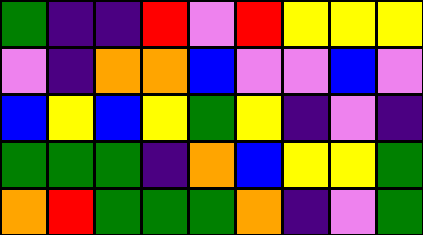[["green", "indigo", "indigo", "red", "violet", "red", "yellow", "yellow", "yellow"], ["violet", "indigo", "orange", "orange", "blue", "violet", "violet", "blue", "violet"], ["blue", "yellow", "blue", "yellow", "green", "yellow", "indigo", "violet", "indigo"], ["green", "green", "green", "indigo", "orange", "blue", "yellow", "yellow", "green"], ["orange", "red", "green", "green", "green", "orange", "indigo", "violet", "green"]]